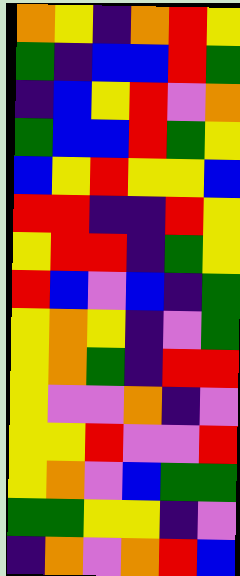[["orange", "yellow", "indigo", "orange", "red", "yellow"], ["green", "indigo", "blue", "blue", "red", "green"], ["indigo", "blue", "yellow", "red", "violet", "orange"], ["green", "blue", "blue", "red", "green", "yellow"], ["blue", "yellow", "red", "yellow", "yellow", "blue"], ["red", "red", "indigo", "indigo", "red", "yellow"], ["yellow", "red", "red", "indigo", "green", "yellow"], ["red", "blue", "violet", "blue", "indigo", "green"], ["yellow", "orange", "yellow", "indigo", "violet", "green"], ["yellow", "orange", "green", "indigo", "red", "red"], ["yellow", "violet", "violet", "orange", "indigo", "violet"], ["yellow", "yellow", "red", "violet", "violet", "red"], ["yellow", "orange", "violet", "blue", "green", "green"], ["green", "green", "yellow", "yellow", "indigo", "violet"], ["indigo", "orange", "violet", "orange", "red", "blue"]]